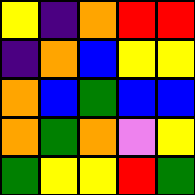[["yellow", "indigo", "orange", "red", "red"], ["indigo", "orange", "blue", "yellow", "yellow"], ["orange", "blue", "green", "blue", "blue"], ["orange", "green", "orange", "violet", "yellow"], ["green", "yellow", "yellow", "red", "green"]]